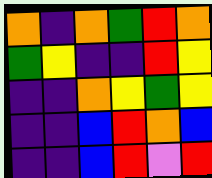[["orange", "indigo", "orange", "green", "red", "orange"], ["green", "yellow", "indigo", "indigo", "red", "yellow"], ["indigo", "indigo", "orange", "yellow", "green", "yellow"], ["indigo", "indigo", "blue", "red", "orange", "blue"], ["indigo", "indigo", "blue", "red", "violet", "red"]]